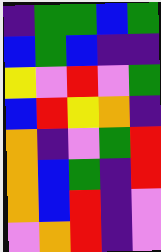[["indigo", "green", "green", "blue", "green"], ["blue", "green", "blue", "indigo", "indigo"], ["yellow", "violet", "red", "violet", "green"], ["blue", "red", "yellow", "orange", "indigo"], ["orange", "indigo", "violet", "green", "red"], ["orange", "blue", "green", "indigo", "red"], ["orange", "blue", "red", "indigo", "violet"], ["violet", "orange", "red", "indigo", "violet"]]